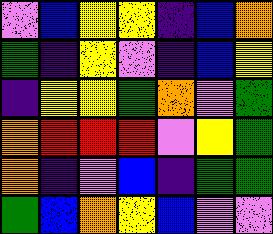[["violet", "blue", "yellow", "yellow", "indigo", "blue", "orange"], ["green", "indigo", "yellow", "violet", "indigo", "blue", "yellow"], ["indigo", "yellow", "yellow", "green", "orange", "violet", "green"], ["orange", "red", "red", "red", "violet", "yellow", "green"], ["orange", "indigo", "violet", "blue", "indigo", "green", "green"], ["green", "blue", "orange", "yellow", "blue", "violet", "violet"]]